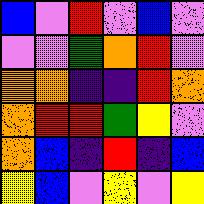[["blue", "violet", "red", "violet", "blue", "violet"], ["violet", "violet", "green", "orange", "red", "violet"], ["orange", "orange", "indigo", "indigo", "red", "orange"], ["orange", "red", "red", "green", "yellow", "violet"], ["orange", "blue", "indigo", "red", "indigo", "blue"], ["yellow", "blue", "violet", "yellow", "violet", "yellow"]]